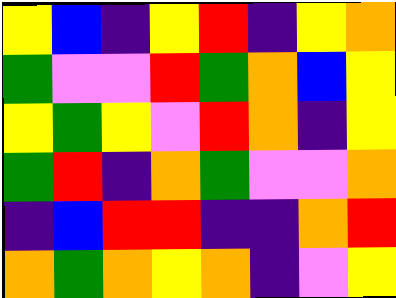[["yellow", "blue", "indigo", "yellow", "red", "indigo", "yellow", "orange"], ["green", "violet", "violet", "red", "green", "orange", "blue", "yellow"], ["yellow", "green", "yellow", "violet", "red", "orange", "indigo", "yellow"], ["green", "red", "indigo", "orange", "green", "violet", "violet", "orange"], ["indigo", "blue", "red", "red", "indigo", "indigo", "orange", "red"], ["orange", "green", "orange", "yellow", "orange", "indigo", "violet", "yellow"]]